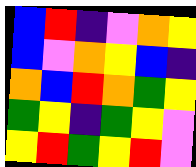[["blue", "red", "indigo", "violet", "orange", "yellow"], ["blue", "violet", "orange", "yellow", "blue", "indigo"], ["orange", "blue", "red", "orange", "green", "yellow"], ["green", "yellow", "indigo", "green", "yellow", "violet"], ["yellow", "red", "green", "yellow", "red", "violet"]]